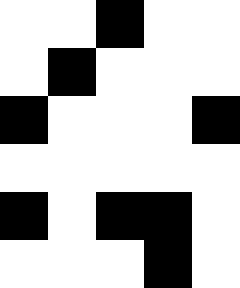[["white", "white", "black", "white", "white"], ["white", "black", "white", "white", "white"], ["black", "white", "white", "white", "black"], ["white", "white", "white", "white", "white"], ["black", "white", "black", "black", "white"], ["white", "white", "white", "black", "white"]]